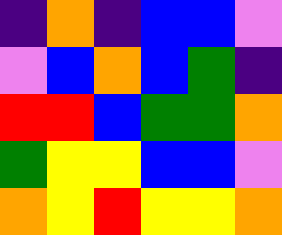[["indigo", "orange", "indigo", "blue", "blue", "violet"], ["violet", "blue", "orange", "blue", "green", "indigo"], ["red", "red", "blue", "green", "green", "orange"], ["green", "yellow", "yellow", "blue", "blue", "violet"], ["orange", "yellow", "red", "yellow", "yellow", "orange"]]